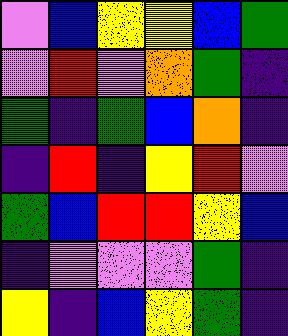[["violet", "blue", "yellow", "yellow", "blue", "green"], ["violet", "red", "violet", "orange", "green", "indigo"], ["green", "indigo", "green", "blue", "orange", "indigo"], ["indigo", "red", "indigo", "yellow", "red", "violet"], ["green", "blue", "red", "red", "yellow", "blue"], ["indigo", "violet", "violet", "violet", "green", "indigo"], ["yellow", "indigo", "blue", "yellow", "green", "indigo"]]